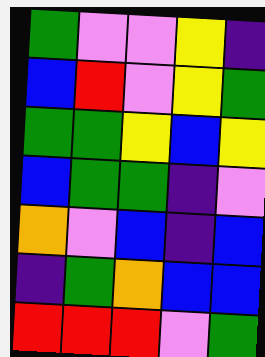[["green", "violet", "violet", "yellow", "indigo"], ["blue", "red", "violet", "yellow", "green"], ["green", "green", "yellow", "blue", "yellow"], ["blue", "green", "green", "indigo", "violet"], ["orange", "violet", "blue", "indigo", "blue"], ["indigo", "green", "orange", "blue", "blue"], ["red", "red", "red", "violet", "green"]]